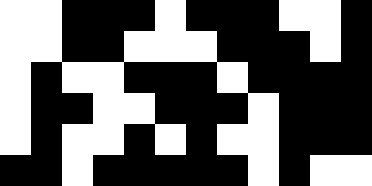[["white", "white", "black", "black", "black", "white", "black", "black", "black", "white", "white", "black"], ["white", "white", "black", "black", "white", "white", "white", "black", "black", "black", "white", "black"], ["white", "black", "white", "white", "black", "black", "black", "white", "black", "black", "black", "black"], ["white", "black", "black", "white", "white", "black", "black", "black", "white", "black", "black", "black"], ["white", "black", "white", "white", "black", "white", "black", "white", "white", "black", "black", "black"], ["black", "black", "white", "black", "black", "black", "black", "black", "white", "black", "white", "white"]]